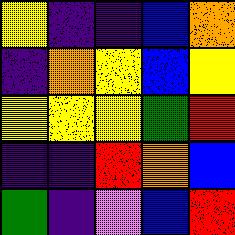[["yellow", "indigo", "indigo", "blue", "orange"], ["indigo", "orange", "yellow", "blue", "yellow"], ["yellow", "yellow", "yellow", "green", "red"], ["indigo", "indigo", "red", "orange", "blue"], ["green", "indigo", "violet", "blue", "red"]]